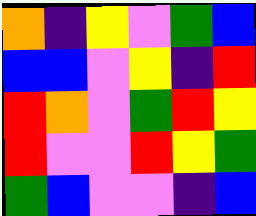[["orange", "indigo", "yellow", "violet", "green", "blue"], ["blue", "blue", "violet", "yellow", "indigo", "red"], ["red", "orange", "violet", "green", "red", "yellow"], ["red", "violet", "violet", "red", "yellow", "green"], ["green", "blue", "violet", "violet", "indigo", "blue"]]